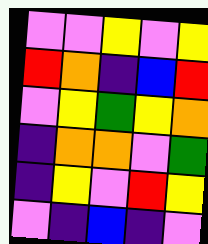[["violet", "violet", "yellow", "violet", "yellow"], ["red", "orange", "indigo", "blue", "red"], ["violet", "yellow", "green", "yellow", "orange"], ["indigo", "orange", "orange", "violet", "green"], ["indigo", "yellow", "violet", "red", "yellow"], ["violet", "indigo", "blue", "indigo", "violet"]]